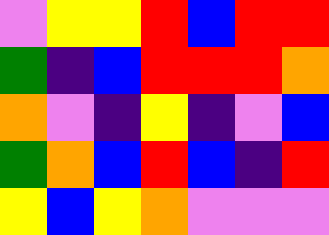[["violet", "yellow", "yellow", "red", "blue", "red", "red"], ["green", "indigo", "blue", "red", "red", "red", "orange"], ["orange", "violet", "indigo", "yellow", "indigo", "violet", "blue"], ["green", "orange", "blue", "red", "blue", "indigo", "red"], ["yellow", "blue", "yellow", "orange", "violet", "violet", "violet"]]